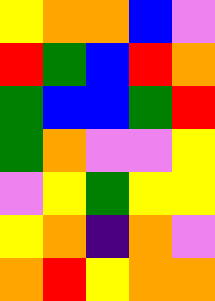[["yellow", "orange", "orange", "blue", "violet"], ["red", "green", "blue", "red", "orange"], ["green", "blue", "blue", "green", "red"], ["green", "orange", "violet", "violet", "yellow"], ["violet", "yellow", "green", "yellow", "yellow"], ["yellow", "orange", "indigo", "orange", "violet"], ["orange", "red", "yellow", "orange", "orange"]]